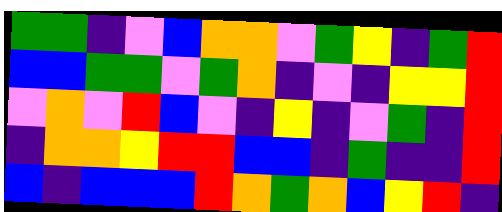[["green", "green", "indigo", "violet", "blue", "orange", "orange", "violet", "green", "yellow", "indigo", "green", "red"], ["blue", "blue", "green", "green", "violet", "green", "orange", "indigo", "violet", "indigo", "yellow", "yellow", "red"], ["violet", "orange", "violet", "red", "blue", "violet", "indigo", "yellow", "indigo", "violet", "green", "indigo", "red"], ["indigo", "orange", "orange", "yellow", "red", "red", "blue", "blue", "indigo", "green", "indigo", "indigo", "red"], ["blue", "indigo", "blue", "blue", "blue", "red", "orange", "green", "orange", "blue", "yellow", "red", "indigo"]]